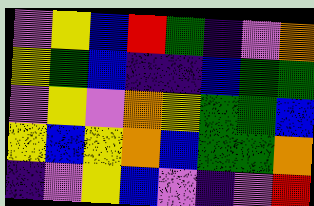[["violet", "yellow", "blue", "red", "green", "indigo", "violet", "orange"], ["yellow", "green", "blue", "indigo", "indigo", "blue", "green", "green"], ["violet", "yellow", "violet", "orange", "yellow", "green", "green", "blue"], ["yellow", "blue", "yellow", "orange", "blue", "green", "green", "orange"], ["indigo", "violet", "yellow", "blue", "violet", "indigo", "violet", "red"]]